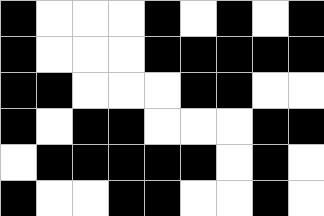[["black", "white", "white", "white", "black", "white", "black", "white", "black"], ["black", "white", "white", "white", "black", "black", "black", "black", "black"], ["black", "black", "white", "white", "white", "black", "black", "white", "white"], ["black", "white", "black", "black", "white", "white", "white", "black", "black"], ["white", "black", "black", "black", "black", "black", "white", "black", "white"], ["black", "white", "white", "black", "black", "white", "white", "black", "white"]]